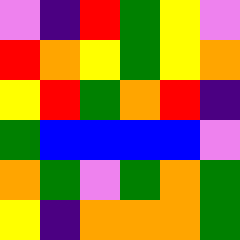[["violet", "indigo", "red", "green", "yellow", "violet"], ["red", "orange", "yellow", "green", "yellow", "orange"], ["yellow", "red", "green", "orange", "red", "indigo"], ["green", "blue", "blue", "blue", "blue", "violet"], ["orange", "green", "violet", "green", "orange", "green"], ["yellow", "indigo", "orange", "orange", "orange", "green"]]